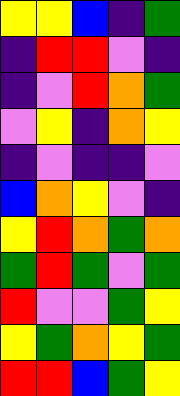[["yellow", "yellow", "blue", "indigo", "green"], ["indigo", "red", "red", "violet", "indigo"], ["indigo", "violet", "red", "orange", "green"], ["violet", "yellow", "indigo", "orange", "yellow"], ["indigo", "violet", "indigo", "indigo", "violet"], ["blue", "orange", "yellow", "violet", "indigo"], ["yellow", "red", "orange", "green", "orange"], ["green", "red", "green", "violet", "green"], ["red", "violet", "violet", "green", "yellow"], ["yellow", "green", "orange", "yellow", "green"], ["red", "red", "blue", "green", "yellow"]]